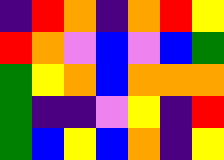[["indigo", "red", "orange", "indigo", "orange", "red", "yellow"], ["red", "orange", "violet", "blue", "violet", "blue", "green"], ["green", "yellow", "orange", "blue", "orange", "orange", "orange"], ["green", "indigo", "indigo", "violet", "yellow", "indigo", "red"], ["green", "blue", "yellow", "blue", "orange", "indigo", "yellow"]]